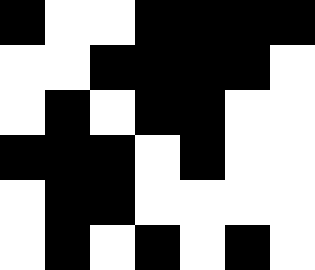[["black", "white", "white", "black", "black", "black", "black"], ["white", "white", "black", "black", "black", "black", "white"], ["white", "black", "white", "black", "black", "white", "white"], ["black", "black", "black", "white", "black", "white", "white"], ["white", "black", "black", "white", "white", "white", "white"], ["white", "black", "white", "black", "white", "black", "white"]]